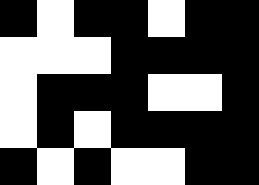[["black", "white", "black", "black", "white", "black", "black"], ["white", "white", "white", "black", "black", "black", "black"], ["white", "black", "black", "black", "white", "white", "black"], ["white", "black", "white", "black", "black", "black", "black"], ["black", "white", "black", "white", "white", "black", "black"]]